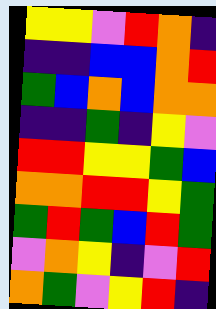[["yellow", "yellow", "violet", "red", "orange", "indigo"], ["indigo", "indigo", "blue", "blue", "orange", "red"], ["green", "blue", "orange", "blue", "orange", "orange"], ["indigo", "indigo", "green", "indigo", "yellow", "violet"], ["red", "red", "yellow", "yellow", "green", "blue"], ["orange", "orange", "red", "red", "yellow", "green"], ["green", "red", "green", "blue", "red", "green"], ["violet", "orange", "yellow", "indigo", "violet", "red"], ["orange", "green", "violet", "yellow", "red", "indigo"]]